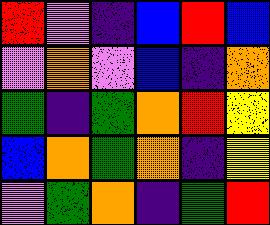[["red", "violet", "indigo", "blue", "red", "blue"], ["violet", "orange", "violet", "blue", "indigo", "orange"], ["green", "indigo", "green", "orange", "red", "yellow"], ["blue", "orange", "green", "orange", "indigo", "yellow"], ["violet", "green", "orange", "indigo", "green", "red"]]